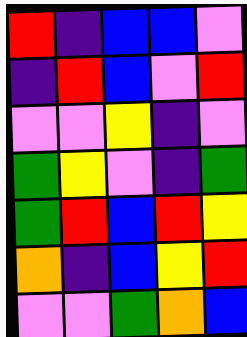[["red", "indigo", "blue", "blue", "violet"], ["indigo", "red", "blue", "violet", "red"], ["violet", "violet", "yellow", "indigo", "violet"], ["green", "yellow", "violet", "indigo", "green"], ["green", "red", "blue", "red", "yellow"], ["orange", "indigo", "blue", "yellow", "red"], ["violet", "violet", "green", "orange", "blue"]]